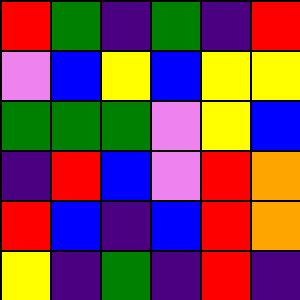[["red", "green", "indigo", "green", "indigo", "red"], ["violet", "blue", "yellow", "blue", "yellow", "yellow"], ["green", "green", "green", "violet", "yellow", "blue"], ["indigo", "red", "blue", "violet", "red", "orange"], ["red", "blue", "indigo", "blue", "red", "orange"], ["yellow", "indigo", "green", "indigo", "red", "indigo"]]